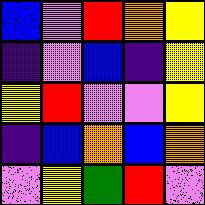[["blue", "violet", "red", "orange", "yellow"], ["indigo", "violet", "blue", "indigo", "yellow"], ["yellow", "red", "violet", "violet", "yellow"], ["indigo", "blue", "orange", "blue", "orange"], ["violet", "yellow", "green", "red", "violet"]]